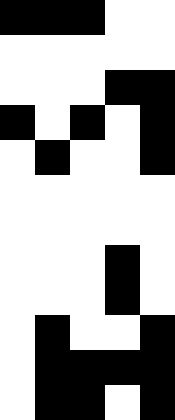[["black", "black", "black", "white", "white"], ["white", "white", "white", "white", "white"], ["white", "white", "white", "black", "black"], ["black", "white", "black", "white", "black"], ["white", "black", "white", "white", "black"], ["white", "white", "white", "white", "white"], ["white", "white", "white", "white", "white"], ["white", "white", "white", "black", "white"], ["white", "white", "white", "black", "white"], ["white", "black", "white", "white", "black"], ["white", "black", "black", "black", "black"], ["white", "black", "black", "white", "black"]]